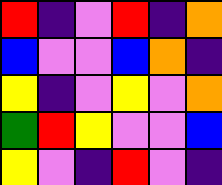[["red", "indigo", "violet", "red", "indigo", "orange"], ["blue", "violet", "violet", "blue", "orange", "indigo"], ["yellow", "indigo", "violet", "yellow", "violet", "orange"], ["green", "red", "yellow", "violet", "violet", "blue"], ["yellow", "violet", "indigo", "red", "violet", "indigo"]]